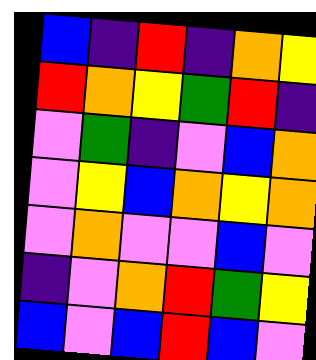[["blue", "indigo", "red", "indigo", "orange", "yellow"], ["red", "orange", "yellow", "green", "red", "indigo"], ["violet", "green", "indigo", "violet", "blue", "orange"], ["violet", "yellow", "blue", "orange", "yellow", "orange"], ["violet", "orange", "violet", "violet", "blue", "violet"], ["indigo", "violet", "orange", "red", "green", "yellow"], ["blue", "violet", "blue", "red", "blue", "violet"]]